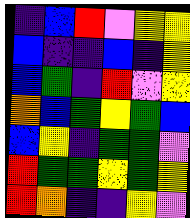[["indigo", "blue", "red", "violet", "yellow", "yellow"], ["blue", "indigo", "indigo", "blue", "indigo", "yellow"], ["blue", "green", "indigo", "red", "violet", "yellow"], ["orange", "blue", "green", "yellow", "green", "blue"], ["blue", "yellow", "indigo", "green", "green", "violet"], ["red", "green", "green", "yellow", "green", "yellow"], ["red", "orange", "indigo", "indigo", "yellow", "violet"]]